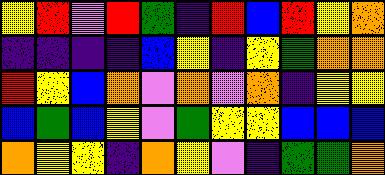[["yellow", "red", "violet", "red", "green", "indigo", "red", "blue", "red", "yellow", "orange"], ["indigo", "indigo", "indigo", "indigo", "blue", "yellow", "indigo", "yellow", "green", "orange", "orange"], ["red", "yellow", "blue", "orange", "violet", "orange", "violet", "orange", "indigo", "yellow", "yellow"], ["blue", "green", "blue", "yellow", "violet", "green", "yellow", "yellow", "blue", "blue", "blue"], ["orange", "yellow", "yellow", "indigo", "orange", "yellow", "violet", "indigo", "green", "green", "orange"]]